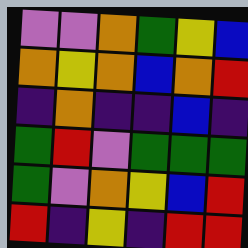[["violet", "violet", "orange", "green", "yellow", "blue"], ["orange", "yellow", "orange", "blue", "orange", "red"], ["indigo", "orange", "indigo", "indigo", "blue", "indigo"], ["green", "red", "violet", "green", "green", "green"], ["green", "violet", "orange", "yellow", "blue", "red"], ["red", "indigo", "yellow", "indigo", "red", "red"]]